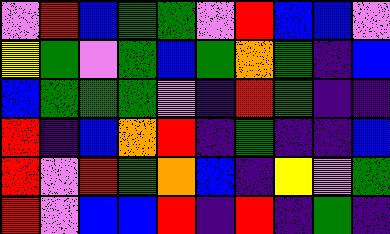[["violet", "red", "blue", "green", "green", "violet", "red", "blue", "blue", "violet"], ["yellow", "green", "violet", "green", "blue", "green", "orange", "green", "indigo", "blue"], ["blue", "green", "green", "green", "violet", "indigo", "red", "green", "indigo", "indigo"], ["red", "indigo", "blue", "orange", "red", "indigo", "green", "indigo", "indigo", "blue"], ["red", "violet", "red", "green", "orange", "blue", "indigo", "yellow", "violet", "green"], ["red", "violet", "blue", "blue", "red", "indigo", "red", "indigo", "green", "indigo"]]